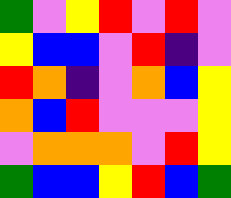[["green", "violet", "yellow", "red", "violet", "red", "violet"], ["yellow", "blue", "blue", "violet", "red", "indigo", "violet"], ["red", "orange", "indigo", "violet", "orange", "blue", "yellow"], ["orange", "blue", "red", "violet", "violet", "violet", "yellow"], ["violet", "orange", "orange", "orange", "violet", "red", "yellow"], ["green", "blue", "blue", "yellow", "red", "blue", "green"]]